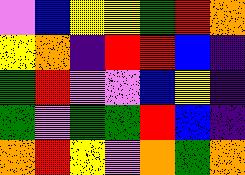[["violet", "blue", "yellow", "yellow", "green", "red", "orange"], ["yellow", "orange", "indigo", "red", "red", "blue", "indigo"], ["green", "red", "violet", "violet", "blue", "yellow", "indigo"], ["green", "violet", "green", "green", "red", "blue", "indigo"], ["orange", "red", "yellow", "violet", "orange", "green", "orange"]]